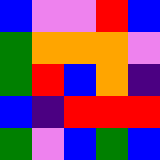[["blue", "violet", "violet", "red", "blue"], ["green", "orange", "orange", "orange", "violet"], ["green", "red", "blue", "orange", "indigo"], ["blue", "indigo", "red", "red", "red"], ["green", "violet", "blue", "green", "blue"]]